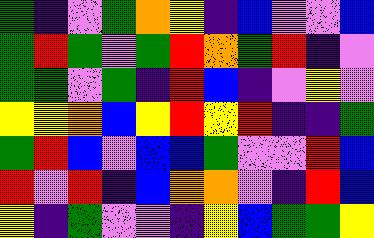[["green", "indigo", "violet", "green", "orange", "yellow", "indigo", "blue", "violet", "violet", "blue"], ["green", "red", "green", "violet", "green", "red", "orange", "green", "red", "indigo", "violet"], ["green", "green", "violet", "green", "indigo", "red", "blue", "indigo", "violet", "yellow", "violet"], ["yellow", "yellow", "orange", "blue", "yellow", "red", "yellow", "red", "indigo", "indigo", "green"], ["green", "red", "blue", "violet", "blue", "blue", "green", "violet", "violet", "red", "blue"], ["red", "violet", "red", "indigo", "blue", "orange", "orange", "violet", "indigo", "red", "blue"], ["yellow", "indigo", "green", "violet", "violet", "indigo", "yellow", "blue", "green", "green", "yellow"]]